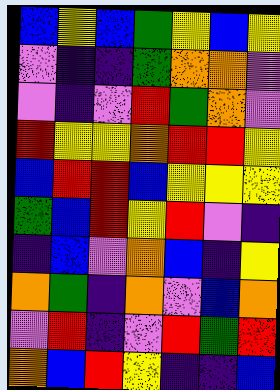[["blue", "yellow", "blue", "green", "yellow", "blue", "yellow"], ["violet", "indigo", "indigo", "green", "orange", "orange", "violet"], ["violet", "indigo", "violet", "red", "green", "orange", "violet"], ["red", "yellow", "yellow", "orange", "red", "red", "yellow"], ["blue", "red", "red", "blue", "yellow", "yellow", "yellow"], ["green", "blue", "red", "yellow", "red", "violet", "indigo"], ["indigo", "blue", "violet", "orange", "blue", "indigo", "yellow"], ["orange", "green", "indigo", "orange", "violet", "blue", "orange"], ["violet", "red", "indigo", "violet", "red", "green", "red"], ["orange", "blue", "red", "yellow", "indigo", "indigo", "blue"]]